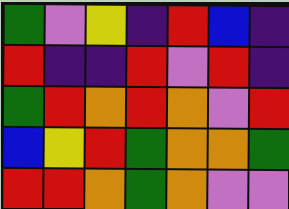[["green", "violet", "yellow", "indigo", "red", "blue", "indigo"], ["red", "indigo", "indigo", "red", "violet", "red", "indigo"], ["green", "red", "orange", "red", "orange", "violet", "red"], ["blue", "yellow", "red", "green", "orange", "orange", "green"], ["red", "red", "orange", "green", "orange", "violet", "violet"]]